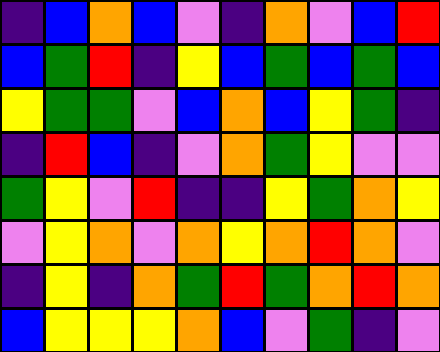[["indigo", "blue", "orange", "blue", "violet", "indigo", "orange", "violet", "blue", "red"], ["blue", "green", "red", "indigo", "yellow", "blue", "green", "blue", "green", "blue"], ["yellow", "green", "green", "violet", "blue", "orange", "blue", "yellow", "green", "indigo"], ["indigo", "red", "blue", "indigo", "violet", "orange", "green", "yellow", "violet", "violet"], ["green", "yellow", "violet", "red", "indigo", "indigo", "yellow", "green", "orange", "yellow"], ["violet", "yellow", "orange", "violet", "orange", "yellow", "orange", "red", "orange", "violet"], ["indigo", "yellow", "indigo", "orange", "green", "red", "green", "orange", "red", "orange"], ["blue", "yellow", "yellow", "yellow", "orange", "blue", "violet", "green", "indigo", "violet"]]